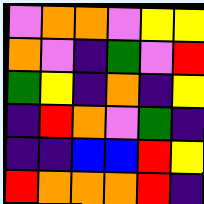[["violet", "orange", "orange", "violet", "yellow", "yellow"], ["orange", "violet", "indigo", "green", "violet", "red"], ["green", "yellow", "indigo", "orange", "indigo", "yellow"], ["indigo", "red", "orange", "violet", "green", "indigo"], ["indigo", "indigo", "blue", "blue", "red", "yellow"], ["red", "orange", "orange", "orange", "red", "indigo"]]